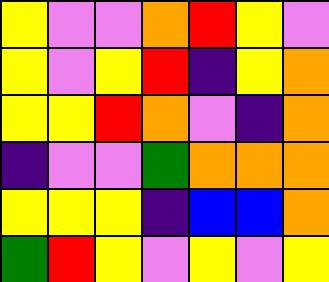[["yellow", "violet", "violet", "orange", "red", "yellow", "violet"], ["yellow", "violet", "yellow", "red", "indigo", "yellow", "orange"], ["yellow", "yellow", "red", "orange", "violet", "indigo", "orange"], ["indigo", "violet", "violet", "green", "orange", "orange", "orange"], ["yellow", "yellow", "yellow", "indigo", "blue", "blue", "orange"], ["green", "red", "yellow", "violet", "yellow", "violet", "yellow"]]